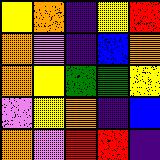[["yellow", "orange", "indigo", "yellow", "red"], ["orange", "violet", "indigo", "blue", "orange"], ["orange", "yellow", "green", "green", "yellow"], ["violet", "yellow", "orange", "indigo", "blue"], ["orange", "violet", "red", "red", "indigo"]]